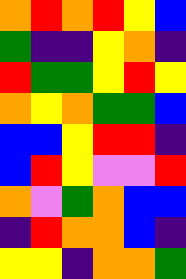[["orange", "red", "orange", "red", "yellow", "blue"], ["green", "indigo", "indigo", "yellow", "orange", "indigo"], ["red", "green", "green", "yellow", "red", "yellow"], ["orange", "yellow", "orange", "green", "green", "blue"], ["blue", "blue", "yellow", "red", "red", "indigo"], ["blue", "red", "yellow", "violet", "violet", "red"], ["orange", "violet", "green", "orange", "blue", "blue"], ["indigo", "red", "orange", "orange", "blue", "indigo"], ["yellow", "yellow", "indigo", "orange", "orange", "green"]]